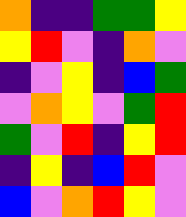[["orange", "indigo", "indigo", "green", "green", "yellow"], ["yellow", "red", "violet", "indigo", "orange", "violet"], ["indigo", "violet", "yellow", "indigo", "blue", "green"], ["violet", "orange", "yellow", "violet", "green", "red"], ["green", "violet", "red", "indigo", "yellow", "red"], ["indigo", "yellow", "indigo", "blue", "red", "violet"], ["blue", "violet", "orange", "red", "yellow", "violet"]]